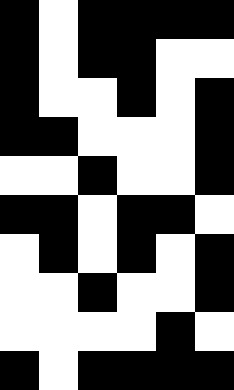[["black", "white", "black", "black", "black", "black"], ["black", "white", "black", "black", "white", "white"], ["black", "white", "white", "black", "white", "black"], ["black", "black", "white", "white", "white", "black"], ["white", "white", "black", "white", "white", "black"], ["black", "black", "white", "black", "black", "white"], ["white", "black", "white", "black", "white", "black"], ["white", "white", "black", "white", "white", "black"], ["white", "white", "white", "white", "black", "white"], ["black", "white", "black", "black", "black", "black"]]